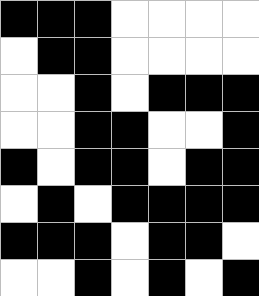[["black", "black", "black", "white", "white", "white", "white"], ["white", "black", "black", "white", "white", "white", "white"], ["white", "white", "black", "white", "black", "black", "black"], ["white", "white", "black", "black", "white", "white", "black"], ["black", "white", "black", "black", "white", "black", "black"], ["white", "black", "white", "black", "black", "black", "black"], ["black", "black", "black", "white", "black", "black", "white"], ["white", "white", "black", "white", "black", "white", "black"]]